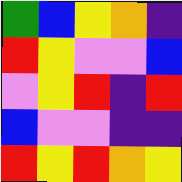[["green", "blue", "yellow", "orange", "indigo"], ["red", "yellow", "violet", "violet", "blue"], ["violet", "yellow", "red", "indigo", "red"], ["blue", "violet", "violet", "indigo", "indigo"], ["red", "yellow", "red", "orange", "yellow"]]